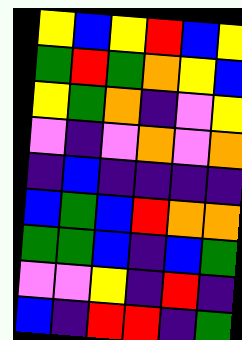[["yellow", "blue", "yellow", "red", "blue", "yellow"], ["green", "red", "green", "orange", "yellow", "blue"], ["yellow", "green", "orange", "indigo", "violet", "yellow"], ["violet", "indigo", "violet", "orange", "violet", "orange"], ["indigo", "blue", "indigo", "indigo", "indigo", "indigo"], ["blue", "green", "blue", "red", "orange", "orange"], ["green", "green", "blue", "indigo", "blue", "green"], ["violet", "violet", "yellow", "indigo", "red", "indigo"], ["blue", "indigo", "red", "red", "indigo", "green"]]